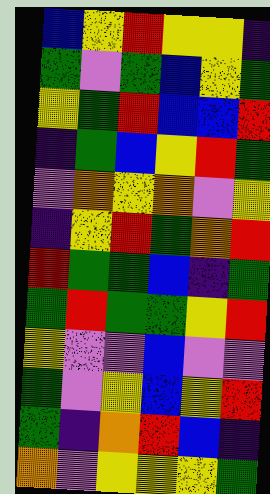[["blue", "yellow", "red", "yellow", "yellow", "indigo"], ["green", "violet", "green", "blue", "yellow", "green"], ["yellow", "green", "red", "blue", "blue", "red"], ["indigo", "green", "blue", "yellow", "red", "green"], ["violet", "orange", "yellow", "orange", "violet", "yellow"], ["indigo", "yellow", "red", "green", "orange", "red"], ["red", "green", "green", "blue", "indigo", "green"], ["green", "red", "green", "green", "yellow", "red"], ["yellow", "violet", "violet", "blue", "violet", "violet"], ["green", "violet", "yellow", "blue", "yellow", "red"], ["green", "indigo", "orange", "red", "blue", "indigo"], ["orange", "violet", "yellow", "yellow", "yellow", "green"]]